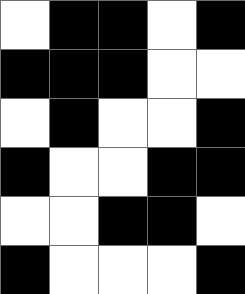[["white", "black", "black", "white", "black"], ["black", "black", "black", "white", "white"], ["white", "black", "white", "white", "black"], ["black", "white", "white", "black", "black"], ["white", "white", "black", "black", "white"], ["black", "white", "white", "white", "black"]]